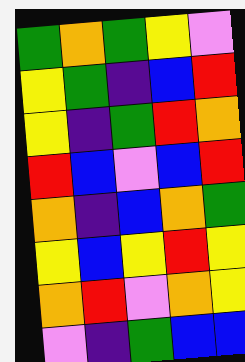[["green", "orange", "green", "yellow", "violet"], ["yellow", "green", "indigo", "blue", "red"], ["yellow", "indigo", "green", "red", "orange"], ["red", "blue", "violet", "blue", "red"], ["orange", "indigo", "blue", "orange", "green"], ["yellow", "blue", "yellow", "red", "yellow"], ["orange", "red", "violet", "orange", "yellow"], ["violet", "indigo", "green", "blue", "blue"]]